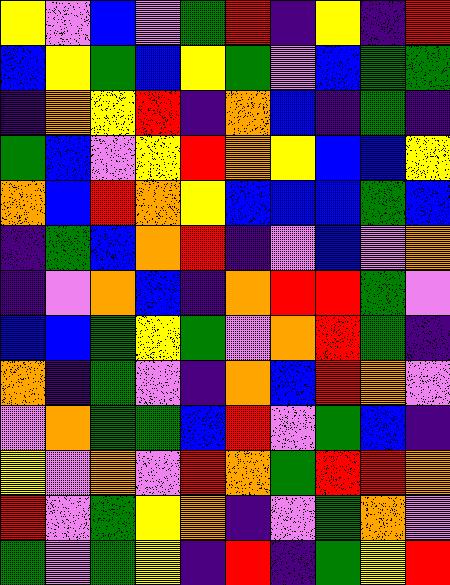[["yellow", "violet", "blue", "violet", "green", "red", "indigo", "yellow", "indigo", "red"], ["blue", "yellow", "green", "blue", "yellow", "green", "violet", "blue", "green", "green"], ["indigo", "orange", "yellow", "red", "indigo", "orange", "blue", "indigo", "green", "indigo"], ["green", "blue", "violet", "yellow", "red", "orange", "yellow", "blue", "blue", "yellow"], ["orange", "blue", "red", "orange", "yellow", "blue", "blue", "blue", "green", "blue"], ["indigo", "green", "blue", "orange", "red", "indigo", "violet", "blue", "violet", "orange"], ["indigo", "violet", "orange", "blue", "indigo", "orange", "red", "red", "green", "violet"], ["blue", "blue", "green", "yellow", "green", "violet", "orange", "red", "green", "indigo"], ["orange", "indigo", "green", "violet", "indigo", "orange", "blue", "red", "orange", "violet"], ["violet", "orange", "green", "green", "blue", "red", "violet", "green", "blue", "indigo"], ["yellow", "violet", "orange", "violet", "red", "orange", "green", "red", "red", "orange"], ["red", "violet", "green", "yellow", "orange", "indigo", "violet", "green", "orange", "violet"], ["green", "violet", "green", "yellow", "indigo", "red", "indigo", "green", "yellow", "red"]]